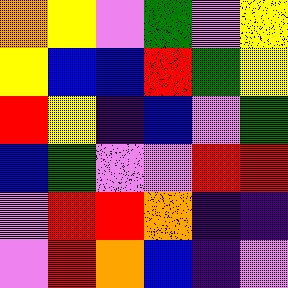[["orange", "yellow", "violet", "green", "violet", "yellow"], ["yellow", "blue", "blue", "red", "green", "yellow"], ["red", "yellow", "indigo", "blue", "violet", "green"], ["blue", "green", "violet", "violet", "red", "red"], ["violet", "red", "red", "orange", "indigo", "indigo"], ["violet", "red", "orange", "blue", "indigo", "violet"]]